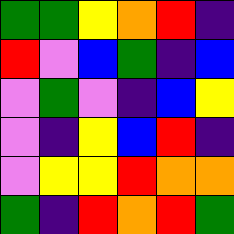[["green", "green", "yellow", "orange", "red", "indigo"], ["red", "violet", "blue", "green", "indigo", "blue"], ["violet", "green", "violet", "indigo", "blue", "yellow"], ["violet", "indigo", "yellow", "blue", "red", "indigo"], ["violet", "yellow", "yellow", "red", "orange", "orange"], ["green", "indigo", "red", "orange", "red", "green"]]